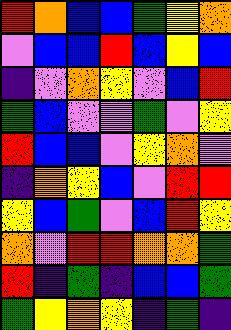[["red", "orange", "blue", "blue", "green", "yellow", "orange"], ["violet", "blue", "blue", "red", "blue", "yellow", "blue"], ["indigo", "violet", "orange", "yellow", "violet", "blue", "red"], ["green", "blue", "violet", "violet", "green", "violet", "yellow"], ["red", "blue", "blue", "violet", "yellow", "orange", "violet"], ["indigo", "orange", "yellow", "blue", "violet", "red", "red"], ["yellow", "blue", "green", "violet", "blue", "red", "yellow"], ["orange", "violet", "red", "red", "orange", "orange", "green"], ["red", "indigo", "green", "indigo", "blue", "blue", "green"], ["green", "yellow", "orange", "yellow", "indigo", "green", "indigo"]]